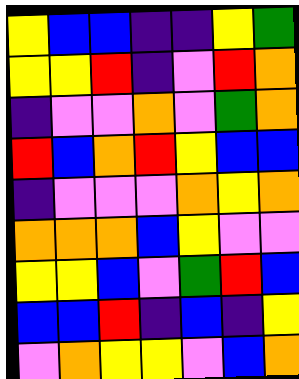[["yellow", "blue", "blue", "indigo", "indigo", "yellow", "green"], ["yellow", "yellow", "red", "indigo", "violet", "red", "orange"], ["indigo", "violet", "violet", "orange", "violet", "green", "orange"], ["red", "blue", "orange", "red", "yellow", "blue", "blue"], ["indigo", "violet", "violet", "violet", "orange", "yellow", "orange"], ["orange", "orange", "orange", "blue", "yellow", "violet", "violet"], ["yellow", "yellow", "blue", "violet", "green", "red", "blue"], ["blue", "blue", "red", "indigo", "blue", "indigo", "yellow"], ["violet", "orange", "yellow", "yellow", "violet", "blue", "orange"]]